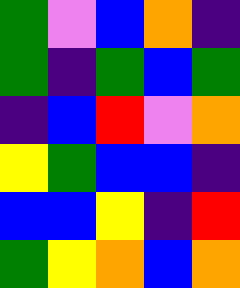[["green", "violet", "blue", "orange", "indigo"], ["green", "indigo", "green", "blue", "green"], ["indigo", "blue", "red", "violet", "orange"], ["yellow", "green", "blue", "blue", "indigo"], ["blue", "blue", "yellow", "indigo", "red"], ["green", "yellow", "orange", "blue", "orange"]]